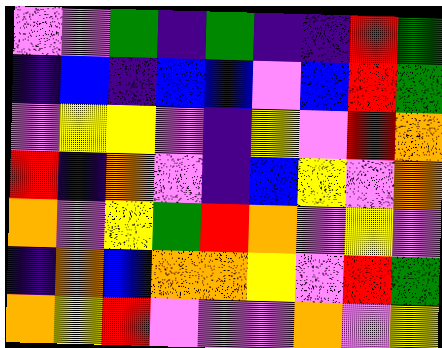[["violet", "violet", "green", "indigo", "green", "indigo", "indigo", "red", "green"], ["indigo", "blue", "indigo", "blue", "blue", "violet", "blue", "red", "green"], ["violet", "yellow", "yellow", "violet", "indigo", "yellow", "violet", "red", "orange"], ["red", "indigo", "orange", "violet", "indigo", "blue", "yellow", "violet", "orange"], ["orange", "violet", "yellow", "green", "red", "orange", "violet", "yellow", "violet"], ["indigo", "orange", "blue", "orange", "orange", "yellow", "violet", "red", "green"], ["orange", "yellow", "red", "violet", "violet", "violet", "orange", "violet", "yellow"]]